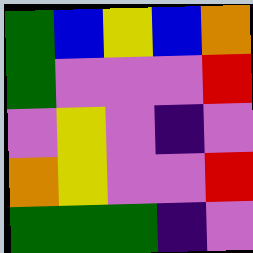[["green", "blue", "yellow", "blue", "orange"], ["green", "violet", "violet", "violet", "red"], ["violet", "yellow", "violet", "indigo", "violet"], ["orange", "yellow", "violet", "violet", "red"], ["green", "green", "green", "indigo", "violet"]]